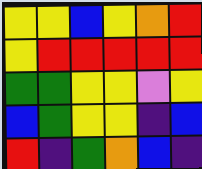[["yellow", "yellow", "blue", "yellow", "orange", "red"], ["yellow", "red", "red", "red", "red", "red"], ["green", "green", "yellow", "yellow", "violet", "yellow"], ["blue", "green", "yellow", "yellow", "indigo", "blue"], ["red", "indigo", "green", "orange", "blue", "indigo"]]